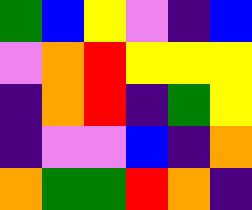[["green", "blue", "yellow", "violet", "indigo", "blue"], ["violet", "orange", "red", "yellow", "yellow", "yellow"], ["indigo", "orange", "red", "indigo", "green", "yellow"], ["indigo", "violet", "violet", "blue", "indigo", "orange"], ["orange", "green", "green", "red", "orange", "indigo"]]